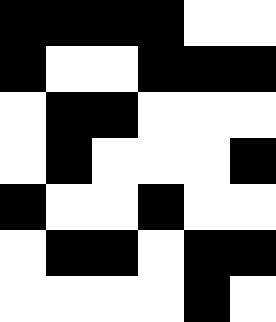[["black", "black", "black", "black", "white", "white"], ["black", "white", "white", "black", "black", "black"], ["white", "black", "black", "white", "white", "white"], ["white", "black", "white", "white", "white", "black"], ["black", "white", "white", "black", "white", "white"], ["white", "black", "black", "white", "black", "black"], ["white", "white", "white", "white", "black", "white"]]